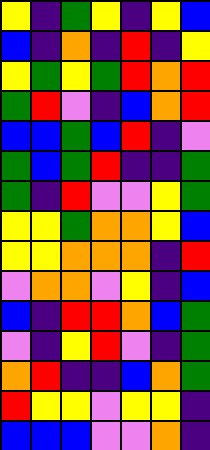[["yellow", "indigo", "green", "yellow", "indigo", "yellow", "blue"], ["blue", "indigo", "orange", "indigo", "red", "indigo", "yellow"], ["yellow", "green", "yellow", "green", "red", "orange", "red"], ["green", "red", "violet", "indigo", "blue", "orange", "red"], ["blue", "blue", "green", "blue", "red", "indigo", "violet"], ["green", "blue", "green", "red", "indigo", "indigo", "green"], ["green", "indigo", "red", "violet", "violet", "yellow", "green"], ["yellow", "yellow", "green", "orange", "orange", "yellow", "blue"], ["yellow", "yellow", "orange", "orange", "orange", "indigo", "red"], ["violet", "orange", "orange", "violet", "yellow", "indigo", "blue"], ["blue", "indigo", "red", "red", "orange", "blue", "green"], ["violet", "indigo", "yellow", "red", "violet", "indigo", "green"], ["orange", "red", "indigo", "indigo", "blue", "orange", "green"], ["red", "yellow", "yellow", "violet", "yellow", "yellow", "indigo"], ["blue", "blue", "blue", "violet", "violet", "orange", "indigo"]]